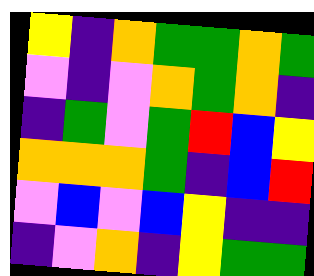[["yellow", "indigo", "orange", "green", "green", "orange", "green"], ["violet", "indigo", "violet", "orange", "green", "orange", "indigo"], ["indigo", "green", "violet", "green", "red", "blue", "yellow"], ["orange", "orange", "orange", "green", "indigo", "blue", "red"], ["violet", "blue", "violet", "blue", "yellow", "indigo", "indigo"], ["indigo", "violet", "orange", "indigo", "yellow", "green", "green"]]